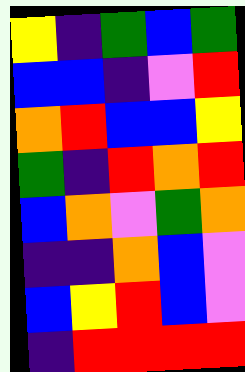[["yellow", "indigo", "green", "blue", "green"], ["blue", "blue", "indigo", "violet", "red"], ["orange", "red", "blue", "blue", "yellow"], ["green", "indigo", "red", "orange", "red"], ["blue", "orange", "violet", "green", "orange"], ["indigo", "indigo", "orange", "blue", "violet"], ["blue", "yellow", "red", "blue", "violet"], ["indigo", "red", "red", "red", "red"]]